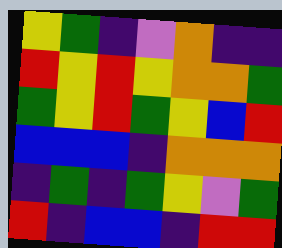[["yellow", "green", "indigo", "violet", "orange", "indigo", "indigo"], ["red", "yellow", "red", "yellow", "orange", "orange", "green"], ["green", "yellow", "red", "green", "yellow", "blue", "red"], ["blue", "blue", "blue", "indigo", "orange", "orange", "orange"], ["indigo", "green", "indigo", "green", "yellow", "violet", "green"], ["red", "indigo", "blue", "blue", "indigo", "red", "red"]]